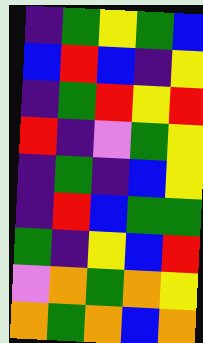[["indigo", "green", "yellow", "green", "blue"], ["blue", "red", "blue", "indigo", "yellow"], ["indigo", "green", "red", "yellow", "red"], ["red", "indigo", "violet", "green", "yellow"], ["indigo", "green", "indigo", "blue", "yellow"], ["indigo", "red", "blue", "green", "green"], ["green", "indigo", "yellow", "blue", "red"], ["violet", "orange", "green", "orange", "yellow"], ["orange", "green", "orange", "blue", "orange"]]